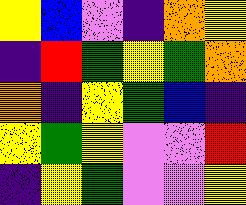[["yellow", "blue", "violet", "indigo", "orange", "yellow"], ["indigo", "red", "green", "yellow", "green", "orange"], ["orange", "indigo", "yellow", "green", "blue", "indigo"], ["yellow", "green", "yellow", "violet", "violet", "red"], ["indigo", "yellow", "green", "violet", "violet", "yellow"]]